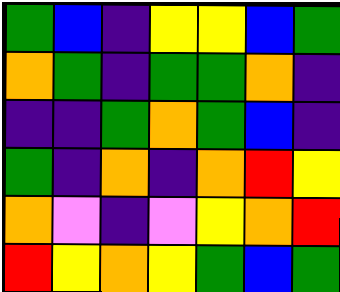[["green", "blue", "indigo", "yellow", "yellow", "blue", "green"], ["orange", "green", "indigo", "green", "green", "orange", "indigo"], ["indigo", "indigo", "green", "orange", "green", "blue", "indigo"], ["green", "indigo", "orange", "indigo", "orange", "red", "yellow"], ["orange", "violet", "indigo", "violet", "yellow", "orange", "red"], ["red", "yellow", "orange", "yellow", "green", "blue", "green"]]